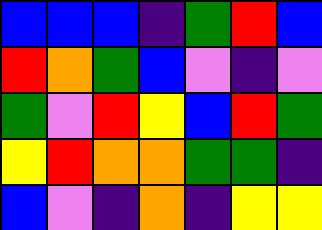[["blue", "blue", "blue", "indigo", "green", "red", "blue"], ["red", "orange", "green", "blue", "violet", "indigo", "violet"], ["green", "violet", "red", "yellow", "blue", "red", "green"], ["yellow", "red", "orange", "orange", "green", "green", "indigo"], ["blue", "violet", "indigo", "orange", "indigo", "yellow", "yellow"]]